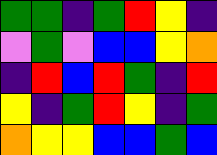[["green", "green", "indigo", "green", "red", "yellow", "indigo"], ["violet", "green", "violet", "blue", "blue", "yellow", "orange"], ["indigo", "red", "blue", "red", "green", "indigo", "red"], ["yellow", "indigo", "green", "red", "yellow", "indigo", "green"], ["orange", "yellow", "yellow", "blue", "blue", "green", "blue"]]